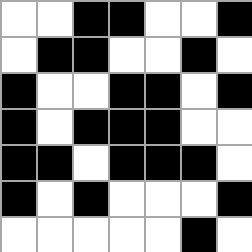[["white", "white", "black", "black", "white", "white", "black"], ["white", "black", "black", "white", "white", "black", "white"], ["black", "white", "white", "black", "black", "white", "black"], ["black", "white", "black", "black", "black", "white", "white"], ["black", "black", "white", "black", "black", "black", "white"], ["black", "white", "black", "white", "white", "white", "black"], ["white", "white", "white", "white", "white", "black", "white"]]